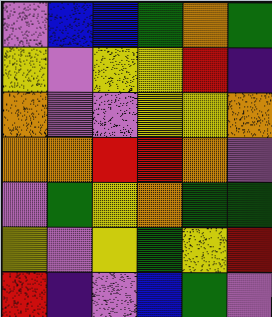[["violet", "blue", "blue", "green", "orange", "green"], ["yellow", "violet", "yellow", "yellow", "red", "indigo"], ["orange", "violet", "violet", "yellow", "yellow", "orange"], ["orange", "orange", "red", "red", "orange", "violet"], ["violet", "green", "yellow", "orange", "green", "green"], ["yellow", "violet", "yellow", "green", "yellow", "red"], ["red", "indigo", "violet", "blue", "green", "violet"]]